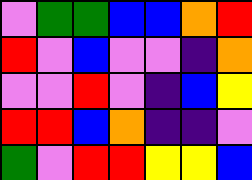[["violet", "green", "green", "blue", "blue", "orange", "red"], ["red", "violet", "blue", "violet", "violet", "indigo", "orange"], ["violet", "violet", "red", "violet", "indigo", "blue", "yellow"], ["red", "red", "blue", "orange", "indigo", "indigo", "violet"], ["green", "violet", "red", "red", "yellow", "yellow", "blue"]]